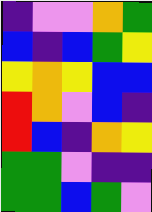[["indigo", "violet", "violet", "orange", "green"], ["blue", "indigo", "blue", "green", "yellow"], ["yellow", "orange", "yellow", "blue", "blue"], ["red", "orange", "violet", "blue", "indigo"], ["red", "blue", "indigo", "orange", "yellow"], ["green", "green", "violet", "indigo", "indigo"], ["green", "green", "blue", "green", "violet"]]